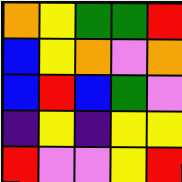[["orange", "yellow", "green", "green", "red"], ["blue", "yellow", "orange", "violet", "orange"], ["blue", "red", "blue", "green", "violet"], ["indigo", "yellow", "indigo", "yellow", "yellow"], ["red", "violet", "violet", "yellow", "red"]]